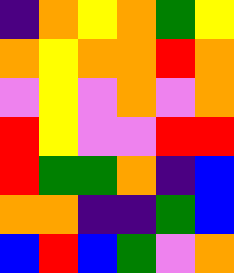[["indigo", "orange", "yellow", "orange", "green", "yellow"], ["orange", "yellow", "orange", "orange", "red", "orange"], ["violet", "yellow", "violet", "orange", "violet", "orange"], ["red", "yellow", "violet", "violet", "red", "red"], ["red", "green", "green", "orange", "indigo", "blue"], ["orange", "orange", "indigo", "indigo", "green", "blue"], ["blue", "red", "blue", "green", "violet", "orange"]]